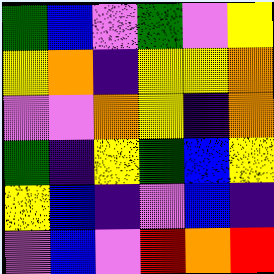[["green", "blue", "violet", "green", "violet", "yellow"], ["yellow", "orange", "indigo", "yellow", "yellow", "orange"], ["violet", "violet", "orange", "yellow", "indigo", "orange"], ["green", "indigo", "yellow", "green", "blue", "yellow"], ["yellow", "blue", "indigo", "violet", "blue", "indigo"], ["violet", "blue", "violet", "red", "orange", "red"]]